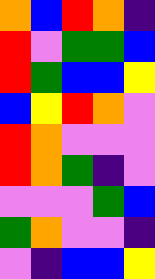[["orange", "blue", "red", "orange", "indigo"], ["red", "violet", "green", "green", "blue"], ["red", "green", "blue", "blue", "yellow"], ["blue", "yellow", "red", "orange", "violet"], ["red", "orange", "violet", "violet", "violet"], ["red", "orange", "green", "indigo", "violet"], ["violet", "violet", "violet", "green", "blue"], ["green", "orange", "violet", "violet", "indigo"], ["violet", "indigo", "blue", "blue", "yellow"]]